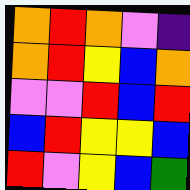[["orange", "red", "orange", "violet", "indigo"], ["orange", "red", "yellow", "blue", "orange"], ["violet", "violet", "red", "blue", "red"], ["blue", "red", "yellow", "yellow", "blue"], ["red", "violet", "yellow", "blue", "green"]]